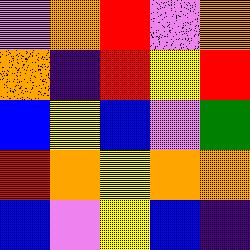[["violet", "orange", "red", "violet", "orange"], ["orange", "indigo", "red", "yellow", "red"], ["blue", "yellow", "blue", "violet", "green"], ["red", "orange", "yellow", "orange", "orange"], ["blue", "violet", "yellow", "blue", "indigo"]]